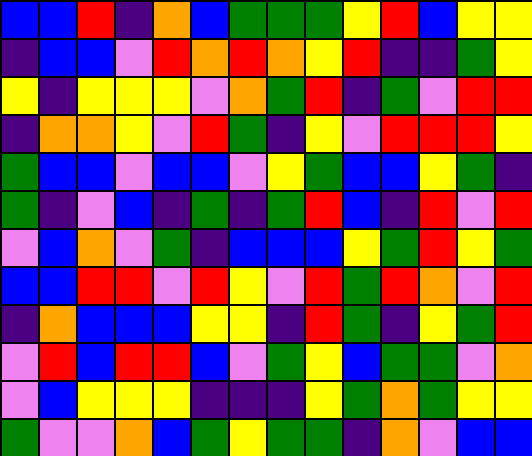[["blue", "blue", "red", "indigo", "orange", "blue", "green", "green", "green", "yellow", "red", "blue", "yellow", "yellow"], ["indigo", "blue", "blue", "violet", "red", "orange", "red", "orange", "yellow", "red", "indigo", "indigo", "green", "yellow"], ["yellow", "indigo", "yellow", "yellow", "yellow", "violet", "orange", "green", "red", "indigo", "green", "violet", "red", "red"], ["indigo", "orange", "orange", "yellow", "violet", "red", "green", "indigo", "yellow", "violet", "red", "red", "red", "yellow"], ["green", "blue", "blue", "violet", "blue", "blue", "violet", "yellow", "green", "blue", "blue", "yellow", "green", "indigo"], ["green", "indigo", "violet", "blue", "indigo", "green", "indigo", "green", "red", "blue", "indigo", "red", "violet", "red"], ["violet", "blue", "orange", "violet", "green", "indigo", "blue", "blue", "blue", "yellow", "green", "red", "yellow", "green"], ["blue", "blue", "red", "red", "violet", "red", "yellow", "violet", "red", "green", "red", "orange", "violet", "red"], ["indigo", "orange", "blue", "blue", "blue", "yellow", "yellow", "indigo", "red", "green", "indigo", "yellow", "green", "red"], ["violet", "red", "blue", "red", "red", "blue", "violet", "green", "yellow", "blue", "green", "green", "violet", "orange"], ["violet", "blue", "yellow", "yellow", "yellow", "indigo", "indigo", "indigo", "yellow", "green", "orange", "green", "yellow", "yellow"], ["green", "violet", "violet", "orange", "blue", "green", "yellow", "green", "green", "indigo", "orange", "violet", "blue", "blue"]]